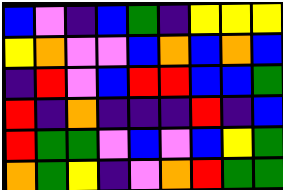[["blue", "violet", "indigo", "blue", "green", "indigo", "yellow", "yellow", "yellow"], ["yellow", "orange", "violet", "violet", "blue", "orange", "blue", "orange", "blue"], ["indigo", "red", "violet", "blue", "red", "red", "blue", "blue", "green"], ["red", "indigo", "orange", "indigo", "indigo", "indigo", "red", "indigo", "blue"], ["red", "green", "green", "violet", "blue", "violet", "blue", "yellow", "green"], ["orange", "green", "yellow", "indigo", "violet", "orange", "red", "green", "green"]]